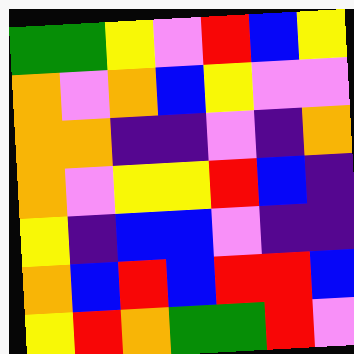[["green", "green", "yellow", "violet", "red", "blue", "yellow"], ["orange", "violet", "orange", "blue", "yellow", "violet", "violet"], ["orange", "orange", "indigo", "indigo", "violet", "indigo", "orange"], ["orange", "violet", "yellow", "yellow", "red", "blue", "indigo"], ["yellow", "indigo", "blue", "blue", "violet", "indigo", "indigo"], ["orange", "blue", "red", "blue", "red", "red", "blue"], ["yellow", "red", "orange", "green", "green", "red", "violet"]]